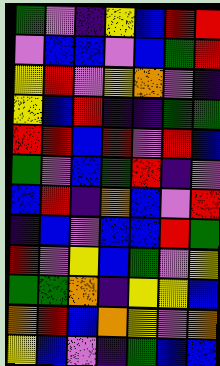[["green", "violet", "indigo", "yellow", "blue", "red", "red"], ["violet", "blue", "blue", "violet", "blue", "green", "red"], ["yellow", "red", "violet", "yellow", "orange", "violet", "indigo"], ["yellow", "blue", "red", "indigo", "indigo", "green", "green"], ["red", "red", "blue", "red", "violet", "red", "blue"], ["green", "violet", "blue", "green", "red", "indigo", "violet"], ["blue", "red", "indigo", "orange", "blue", "violet", "red"], ["indigo", "blue", "violet", "blue", "blue", "red", "green"], ["red", "violet", "yellow", "blue", "green", "violet", "yellow"], ["green", "green", "orange", "indigo", "yellow", "yellow", "blue"], ["orange", "red", "blue", "orange", "yellow", "violet", "orange"], ["yellow", "blue", "violet", "indigo", "green", "blue", "blue"]]